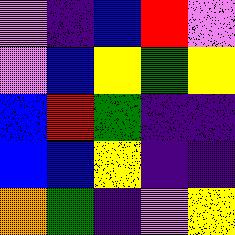[["violet", "indigo", "blue", "red", "violet"], ["violet", "blue", "yellow", "green", "yellow"], ["blue", "red", "green", "indigo", "indigo"], ["blue", "blue", "yellow", "indigo", "indigo"], ["orange", "green", "indigo", "violet", "yellow"]]